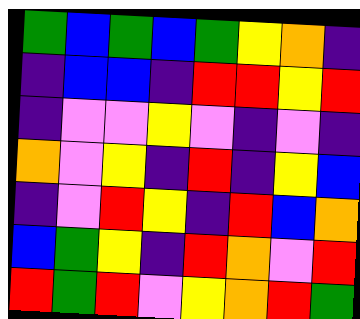[["green", "blue", "green", "blue", "green", "yellow", "orange", "indigo"], ["indigo", "blue", "blue", "indigo", "red", "red", "yellow", "red"], ["indigo", "violet", "violet", "yellow", "violet", "indigo", "violet", "indigo"], ["orange", "violet", "yellow", "indigo", "red", "indigo", "yellow", "blue"], ["indigo", "violet", "red", "yellow", "indigo", "red", "blue", "orange"], ["blue", "green", "yellow", "indigo", "red", "orange", "violet", "red"], ["red", "green", "red", "violet", "yellow", "orange", "red", "green"]]